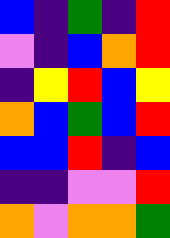[["blue", "indigo", "green", "indigo", "red"], ["violet", "indigo", "blue", "orange", "red"], ["indigo", "yellow", "red", "blue", "yellow"], ["orange", "blue", "green", "blue", "red"], ["blue", "blue", "red", "indigo", "blue"], ["indigo", "indigo", "violet", "violet", "red"], ["orange", "violet", "orange", "orange", "green"]]